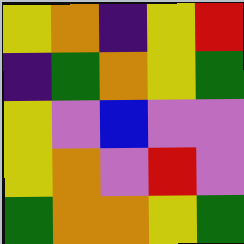[["yellow", "orange", "indigo", "yellow", "red"], ["indigo", "green", "orange", "yellow", "green"], ["yellow", "violet", "blue", "violet", "violet"], ["yellow", "orange", "violet", "red", "violet"], ["green", "orange", "orange", "yellow", "green"]]